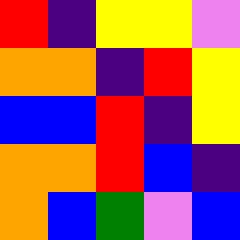[["red", "indigo", "yellow", "yellow", "violet"], ["orange", "orange", "indigo", "red", "yellow"], ["blue", "blue", "red", "indigo", "yellow"], ["orange", "orange", "red", "blue", "indigo"], ["orange", "blue", "green", "violet", "blue"]]